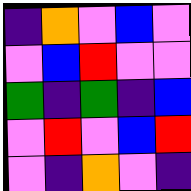[["indigo", "orange", "violet", "blue", "violet"], ["violet", "blue", "red", "violet", "violet"], ["green", "indigo", "green", "indigo", "blue"], ["violet", "red", "violet", "blue", "red"], ["violet", "indigo", "orange", "violet", "indigo"]]